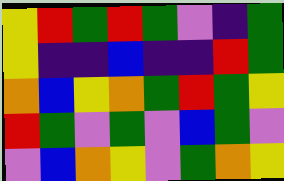[["yellow", "red", "green", "red", "green", "violet", "indigo", "green"], ["yellow", "indigo", "indigo", "blue", "indigo", "indigo", "red", "green"], ["orange", "blue", "yellow", "orange", "green", "red", "green", "yellow"], ["red", "green", "violet", "green", "violet", "blue", "green", "violet"], ["violet", "blue", "orange", "yellow", "violet", "green", "orange", "yellow"]]